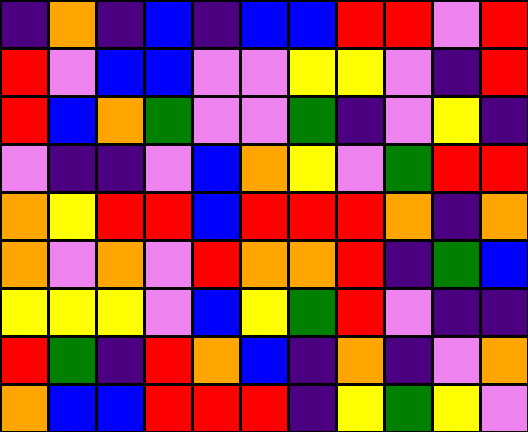[["indigo", "orange", "indigo", "blue", "indigo", "blue", "blue", "red", "red", "violet", "red"], ["red", "violet", "blue", "blue", "violet", "violet", "yellow", "yellow", "violet", "indigo", "red"], ["red", "blue", "orange", "green", "violet", "violet", "green", "indigo", "violet", "yellow", "indigo"], ["violet", "indigo", "indigo", "violet", "blue", "orange", "yellow", "violet", "green", "red", "red"], ["orange", "yellow", "red", "red", "blue", "red", "red", "red", "orange", "indigo", "orange"], ["orange", "violet", "orange", "violet", "red", "orange", "orange", "red", "indigo", "green", "blue"], ["yellow", "yellow", "yellow", "violet", "blue", "yellow", "green", "red", "violet", "indigo", "indigo"], ["red", "green", "indigo", "red", "orange", "blue", "indigo", "orange", "indigo", "violet", "orange"], ["orange", "blue", "blue", "red", "red", "red", "indigo", "yellow", "green", "yellow", "violet"]]